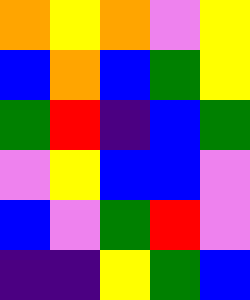[["orange", "yellow", "orange", "violet", "yellow"], ["blue", "orange", "blue", "green", "yellow"], ["green", "red", "indigo", "blue", "green"], ["violet", "yellow", "blue", "blue", "violet"], ["blue", "violet", "green", "red", "violet"], ["indigo", "indigo", "yellow", "green", "blue"]]